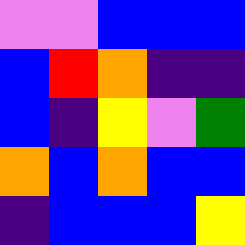[["violet", "violet", "blue", "blue", "blue"], ["blue", "red", "orange", "indigo", "indigo"], ["blue", "indigo", "yellow", "violet", "green"], ["orange", "blue", "orange", "blue", "blue"], ["indigo", "blue", "blue", "blue", "yellow"]]